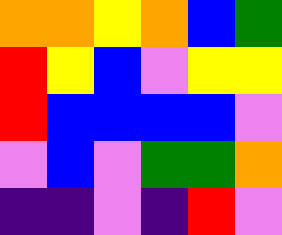[["orange", "orange", "yellow", "orange", "blue", "green"], ["red", "yellow", "blue", "violet", "yellow", "yellow"], ["red", "blue", "blue", "blue", "blue", "violet"], ["violet", "blue", "violet", "green", "green", "orange"], ["indigo", "indigo", "violet", "indigo", "red", "violet"]]